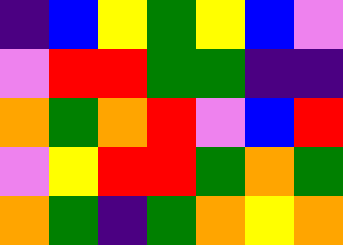[["indigo", "blue", "yellow", "green", "yellow", "blue", "violet"], ["violet", "red", "red", "green", "green", "indigo", "indigo"], ["orange", "green", "orange", "red", "violet", "blue", "red"], ["violet", "yellow", "red", "red", "green", "orange", "green"], ["orange", "green", "indigo", "green", "orange", "yellow", "orange"]]